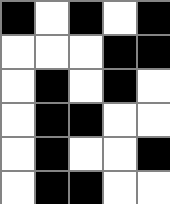[["black", "white", "black", "white", "black"], ["white", "white", "white", "black", "black"], ["white", "black", "white", "black", "white"], ["white", "black", "black", "white", "white"], ["white", "black", "white", "white", "black"], ["white", "black", "black", "white", "white"]]